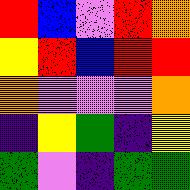[["red", "blue", "violet", "red", "orange"], ["yellow", "red", "blue", "red", "red"], ["orange", "violet", "violet", "violet", "orange"], ["indigo", "yellow", "green", "indigo", "yellow"], ["green", "violet", "indigo", "green", "green"]]